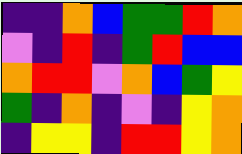[["indigo", "indigo", "orange", "blue", "green", "green", "red", "orange"], ["violet", "indigo", "red", "indigo", "green", "red", "blue", "blue"], ["orange", "red", "red", "violet", "orange", "blue", "green", "yellow"], ["green", "indigo", "orange", "indigo", "violet", "indigo", "yellow", "orange"], ["indigo", "yellow", "yellow", "indigo", "red", "red", "yellow", "orange"]]